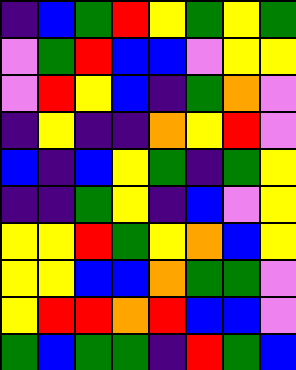[["indigo", "blue", "green", "red", "yellow", "green", "yellow", "green"], ["violet", "green", "red", "blue", "blue", "violet", "yellow", "yellow"], ["violet", "red", "yellow", "blue", "indigo", "green", "orange", "violet"], ["indigo", "yellow", "indigo", "indigo", "orange", "yellow", "red", "violet"], ["blue", "indigo", "blue", "yellow", "green", "indigo", "green", "yellow"], ["indigo", "indigo", "green", "yellow", "indigo", "blue", "violet", "yellow"], ["yellow", "yellow", "red", "green", "yellow", "orange", "blue", "yellow"], ["yellow", "yellow", "blue", "blue", "orange", "green", "green", "violet"], ["yellow", "red", "red", "orange", "red", "blue", "blue", "violet"], ["green", "blue", "green", "green", "indigo", "red", "green", "blue"]]